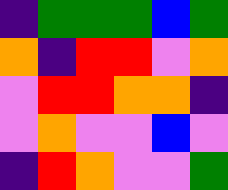[["indigo", "green", "green", "green", "blue", "green"], ["orange", "indigo", "red", "red", "violet", "orange"], ["violet", "red", "red", "orange", "orange", "indigo"], ["violet", "orange", "violet", "violet", "blue", "violet"], ["indigo", "red", "orange", "violet", "violet", "green"]]